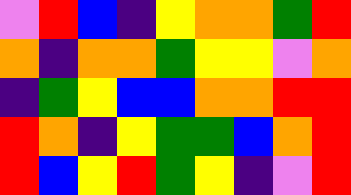[["violet", "red", "blue", "indigo", "yellow", "orange", "orange", "green", "red"], ["orange", "indigo", "orange", "orange", "green", "yellow", "yellow", "violet", "orange"], ["indigo", "green", "yellow", "blue", "blue", "orange", "orange", "red", "red"], ["red", "orange", "indigo", "yellow", "green", "green", "blue", "orange", "red"], ["red", "blue", "yellow", "red", "green", "yellow", "indigo", "violet", "red"]]